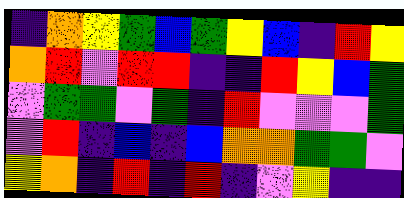[["indigo", "orange", "yellow", "green", "blue", "green", "yellow", "blue", "indigo", "red", "yellow"], ["orange", "red", "violet", "red", "red", "indigo", "indigo", "red", "yellow", "blue", "green"], ["violet", "green", "green", "violet", "green", "indigo", "red", "violet", "violet", "violet", "green"], ["violet", "red", "indigo", "blue", "indigo", "blue", "orange", "orange", "green", "green", "violet"], ["yellow", "orange", "indigo", "red", "indigo", "red", "indigo", "violet", "yellow", "indigo", "indigo"]]